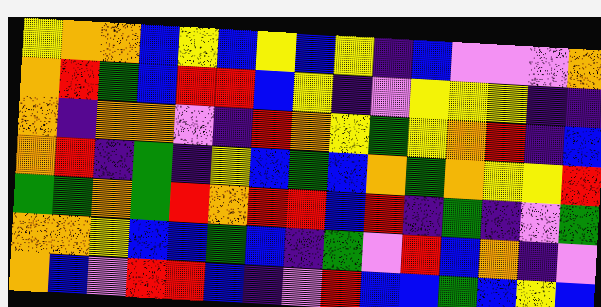[["yellow", "orange", "orange", "blue", "yellow", "blue", "yellow", "blue", "yellow", "indigo", "blue", "violet", "violet", "violet", "orange"], ["orange", "red", "green", "blue", "red", "red", "blue", "yellow", "indigo", "violet", "yellow", "yellow", "yellow", "indigo", "indigo"], ["orange", "indigo", "orange", "orange", "violet", "indigo", "red", "orange", "yellow", "green", "yellow", "orange", "red", "indigo", "blue"], ["orange", "red", "indigo", "green", "indigo", "yellow", "blue", "green", "blue", "orange", "green", "orange", "yellow", "yellow", "red"], ["green", "green", "orange", "green", "red", "orange", "red", "red", "blue", "red", "indigo", "green", "indigo", "violet", "green"], ["orange", "orange", "yellow", "blue", "blue", "green", "blue", "indigo", "green", "violet", "red", "blue", "orange", "indigo", "violet"], ["orange", "blue", "violet", "red", "red", "blue", "indigo", "violet", "red", "blue", "blue", "green", "blue", "yellow", "blue"]]